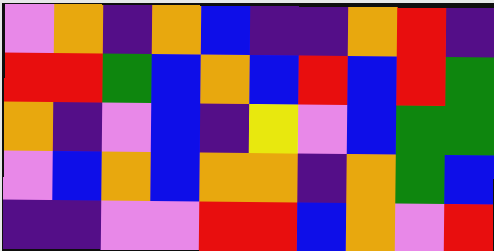[["violet", "orange", "indigo", "orange", "blue", "indigo", "indigo", "orange", "red", "indigo"], ["red", "red", "green", "blue", "orange", "blue", "red", "blue", "red", "green"], ["orange", "indigo", "violet", "blue", "indigo", "yellow", "violet", "blue", "green", "green"], ["violet", "blue", "orange", "blue", "orange", "orange", "indigo", "orange", "green", "blue"], ["indigo", "indigo", "violet", "violet", "red", "red", "blue", "orange", "violet", "red"]]